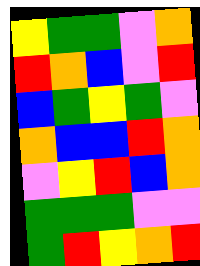[["yellow", "green", "green", "violet", "orange"], ["red", "orange", "blue", "violet", "red"], ["blue", "green", "yellow", "green", "violet"], ["orange", "blue", "blue", "red", "orange"], ["violet", "yellow", "red", "blue", "orange"], ["green", "green", "green", "violet", "violet"], ["green", "red", "yellow", "orange", "red"]]